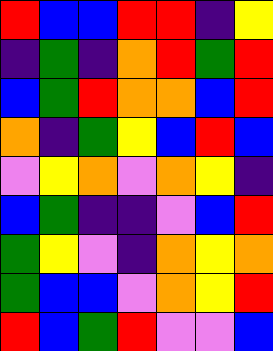[["red", "blue", "blue", "red", "red", "indigo", "yellow"], ["indigo", "green", "indigo", "orange", "red", "green", "red"], ["blue", "green", "red", "orange", "orange", "blue", "red"], ["orange", "indigo", "green", "yellow", "blue", "red", "blue"], ["violet", "yellow", "orange", "violet", "orange", "yellow", "indigo"], ["blue", "green", "indigo", "indigo", "violet", "blue", "red"], ["green", "yellow", "violet", "indigo", "orange", "yellow", "orange"], ["green", "blue", "blue", "violet", "orange", "yellow", "red"], ["red", "blue", "green", "red", "violet", "violet", "blue"]]